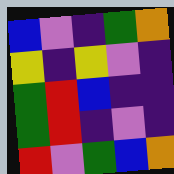[["blue", "violet", "indigo", "green", "orange"], ["yellow", "indigo", "yellow", "violet", "indigo"], ["green", "red", "blue", "indigo", "indigo"], ["green", "red", "indigo", "violet", "indigo"], ["red", "violet", "green", "blue", "orange"]]